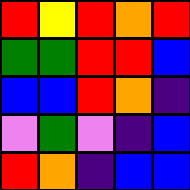[["red", "yellow", "red", "orange", "red"], ["green", "green", "red", "red", "blue"], ["blue", "blue", "red", "orange", "indigo"], ["violet", "green", "violet", "indigo", "blue"], ["red", "orange", "indigo", "blue", "blue"]]